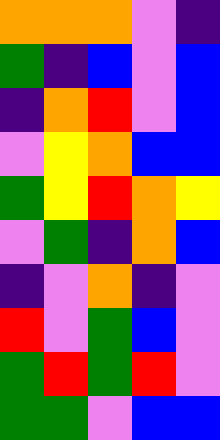[["orange", "orange", "orange", "violet", "indigo"], ["green", "indigo", "blue", "violet", "blue"], ["indigo", "orange", "red", "violet", "blue"], ["violet", "yellow", "orange", "blue", "blue"], ["green", "yellow", "red", "orange", "yellow"], ["violet", "green", "indigo", "orange", "blue"], ["indigo", "violet", "orange", "indigo", "violet"], ["red", "violet", "green", "blue", "violet"], ["green", "red", "green", "red", "violet"], ["green", "green", "violet", "blue", "blue"]]